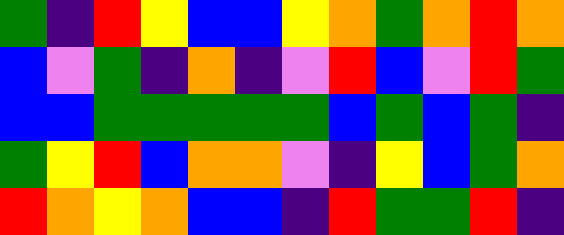[["green", "indigo", "red", "yellow", "blue", "blue", "yellow", "orange", "green", "orange", "red", "orange"], ["blue", "violet", "green", "indigo", "orange", "indigo", "violet", "red", "blue", "violet", "red", "green"], ["blue", "blue", "green", "green", "green", "green", "green", "blue", "green", "blue", "green", "indigo"], ["green", "yellow", "red", "blue", "orange", "orange", "violet", "indigo", "yellow", "blue", "green", "orange"], ["red", "orange", "yellow", "orange", "blue", "blue", "indigo", "red", "green", "green", "red", "indigo"]]